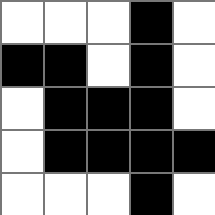[["white", "white", "white", "black", "white"], ["black", "black", "white", "black", "white"], ["white", "black", "black", "black", "white"], ["white", "black", "black", "black", "black"], ["white", "white", "white", "black", "white"]]